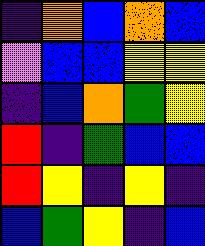[["indigo", "orange", "blue", "orange", "blue"], ["violet", "blue", "blue", "yellow", "yellow"], ["indigo", "blue", "orange", "green", "yellow"], ["red", "indigo", "green", "blue", "blue"], ["red", "yellow", "indigo", "yellow", "indigo"], ["blue", "green", "yellow", "indigo", "blue"]]